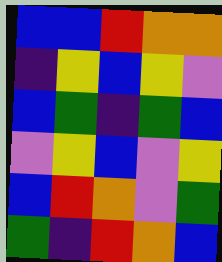[["blue", "blue", "red", "orange", "orange"], ["indigo", "yellow", "blue", "yellow", "violet"], ["blue", "green", "indigo", "green", "blue"], ["violet", "yellow", "blue", "violet", "yellow"], ["blue", "red", "orange", "violet", "green"], ["green", "indigo", "red", "orange", "blue"]]